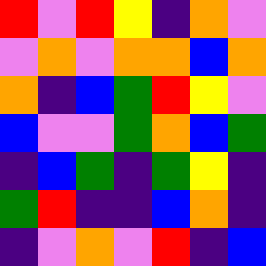[["red", "violet", "red", "yellow", "indigo", "orange", "violet"], ["violet", "orange", "violet", "orange", "orange", "blue", "orange"], ["orange", "indigo", "blue", "green", "red", "yellow", "violet"], ["blue", "violet", "violet", "green", "orange", "blue", "green"], ["indigo", "blue", "green", "indigo", "green", "yellow", "indigo"], ["green", "red", "indigo", "indigo", "blue", "orange", "indigo"], ["indigo", "violet", "orange", "violet", "red", "indigo", "blue"]]